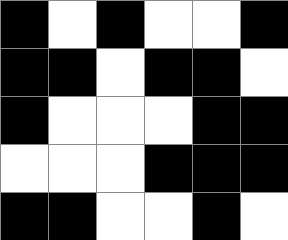[["black", "white", "black", "white", "white", "black"], ["black", "black", "white", "black", "black", "white"], ["black", "white", "white", "white", "black", "black"], ["white", "white", "white", "black", "black", "black"], ["black", "black", "white", "white", "black", "white"]]